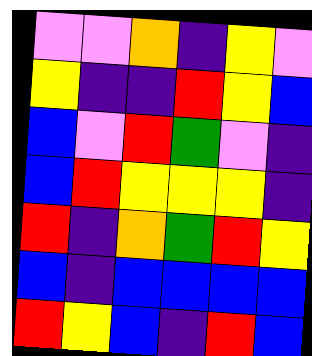[["violet", "violet", "orange", "indigo", "yellow", "violet"], ["yellow", "indigo", "indigo", "red", "yellow", "blue"], ["blue", "violet", "red", "green", "violet", "indigo"], ["blue", "red", "yellow", "yellow", "yellow", "indigo"], ["red", "indigo", "orange", "green", "red", "yellow"], ["blue", "indigo", "blue", "blue", "blue", "blue"], ["red", "yellow", "blue", "indigo", "red", "blue"]]